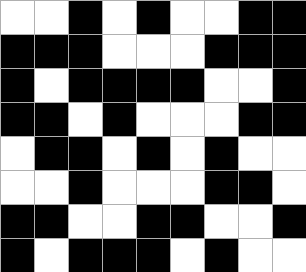[["white", "white", "black", "white", "black", "white", "white", "black", "black"], ["black", "black", "black", "white", "white", "white", "black", "black", "black"], ["black", "white", "black", "black", "black", "black", "white", "white", "black"], ["black", "black", "white", "black", "white", "white", "white", "black", "black"], ["white", "black", "black", "white", "black", "white", "black", "white", "white"], ["white", "white", "black", "white", "white", "white", "black", "black", "white"], ["black", "black", "white", "white", "black", "black", "white", "white", "black"], ["black", "white", "black", "black", "black", "white", "black", "white", "white"]]